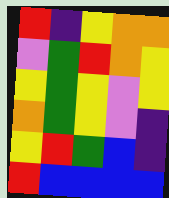[["red", "indigo", "yellow", "orange", "orange"], ["violet", "green", "red", "orange", "yellow"], ["yellow", "green", "yellow", "violet", "yellow"], ["orange", "green", "yellow", "violet", "indigo"], ["yellow", "red", "green", "blue", "indigo"], ["red", "blue", "blue", "blue", "blue"]]